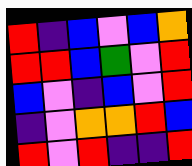[["red", "indigo", "blue", "violet", "blue", "orange"], ["red", "red", "blue", "green", "violet", "red"], ["blue", "violet", "indigo", "blue", "violet", "red"], ["indigo", "violet", "orange", "orange", "red", "blue"], ["red", "violet", "red", "indigo", "indigo", "red"]]